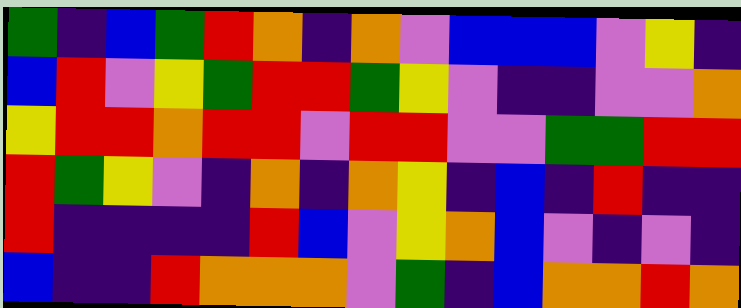[["green", "indigo", "blue", "green", "red", "orange", "indigo", "orange", "violet", "blue", "blue", "blue", "violet", "yellow", "indigo"], ["blue", "red", "violet", "yellow", "green", "red", "red", "green", "yellow", "violet", "indigo", "indigo", "violet", "violet", "orange"], ["yellow", "red", "red", "orange", "red", "red", "violet", "red", "red", "violet", "violet", "green", "green", "red", "red"], ["red", "green", "yellow", "violet", "indigo", "orange", "indigo", "orange", "yellow", "indigo", "blue", "indigo", "red", "indigo", "indigo"], ["red", "indigo", "indigo", "indigo", "indigo", "red", "blue", "violet", "yellow", "orange", "blue", "violet", "indigo", "violet", "indigo"], ["blue", "indigo", "indigo", "red", "orange", "orange", "orange", "violet", "green", "indigo", "blue", "orange", "orange", "red", "orange"]]